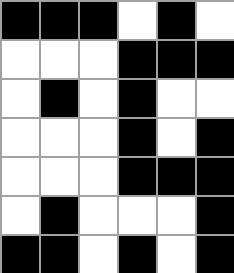[["black", "black", "black", "white", "black", "white"], ["white", "white", "white", "black", "black", "black"], ["white", "black", "white", "black", "white", "white"], ["white", "white", "white", "black", "white", "black"], ["white", "white", "white", "black", "black", "black"], ["white", "black", "white", "white", "white", "black"], ["black", "black", "white", "black", "white", "black"]]